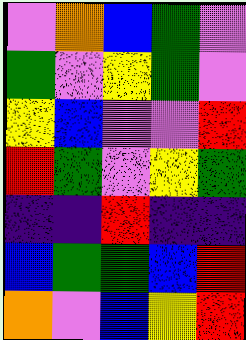[["violet", "orange", "blue", "green", "violet"], ["green", "violet", "yellow", "green", "violet"], ["yellow", "blue", "violet", "violet", "red"], ["red", "green", "violet", "yellow", "green"], ["indigo", "indigo", "red", "indigo", "indigo"], ["blue", "green", "green", "blue", "red"], ["orange", "violet", "blue", "yellow", "red"]]